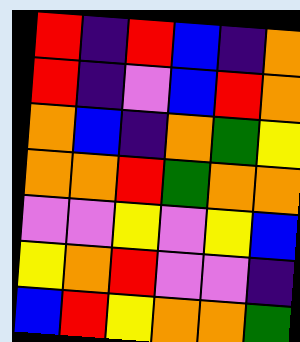[["red", "indigo", "red", "blue", "indigo", "orange"], ["red", "indigo", "violet", "blue", "red", "orange"], ["orange", "blue", "indigo", "orange", "green", "yellow"], ["orange", "orange", "red", "green", "orange", "orange"], ["violet", "violet", "yellow", "violet", "yellow", "blue"], ["yellow", "orange", "red", "violet", "violet", "indigo"], ["blue", "red", "yellow", "orange", "orange", "green"]]